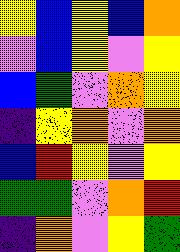[["yellow", "blue", "yellow", "blue", "orange"], ["violet", "blue", "yellow", "violet", "yellow"], ["blue", "green", "violet", "orange", "yellow"], ["indigo", "yellow", "orange", "violet", "orange"], ["blue", "red", "yellow", "violet", "yellow"], ["green", "green", "violet", "orange", "red"], ["indigo", "orange", "violet", "yellow", "green"]]